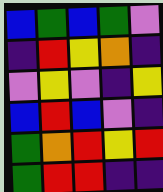[["blue", "green", "blue", "green", "violet"], ["indigo", "red", "yellow", "orange", "indigo"], ["violet", "yellow", "violet", "indigo", "yellow"], ["blue", "red", "blue", "violet", "indigo"], ["green", "orange", "red", "yellow", "red"], ["green", "red", "red", "indigo", "indigo"]]